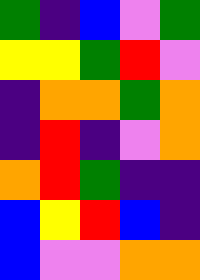[["green", "indigo", "blue", "violet", "green"], ["yellow", "yellow", "green", "red", "violet"], ["indigo", "orange", "orange", "green", "orange"], ["indigo", "red", "indigo", "violet", "orange"], ["orange", "red", "green", "indigo", "indigo"], ["blue", "yellow", "red", "blue", "indigo"], ["blue", "violet", "violet", "orange", "orange"]]